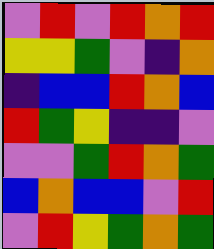[["violet", "red", "violet", "red", "orange", "red"], ["yellow", "yellow", "green", "violet", "indigo", "orange"], ["indigo", "blue", "blue", "red", "orange", "blue"], ["red", "green", "yellow", "indigo", "indigo", "violet"], ["violet", "violet", "green", "red", "orange", "green"], ["blue", "orange", "blue", "blue", "violet", "red"], ["violet", "red", "yellow", "green", "orange", "green"]]